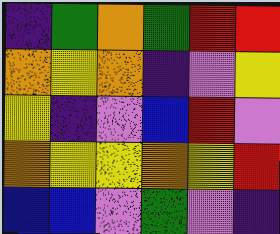[["indigo", "green", "orange", "green", "red", "red"], ["orange", "yellow", "orange", "indigo", "violet", "yellow"], ["yellow", "indigo", "violet", "blue", "red", "violet"], ["orange", "yellow", "yellow", "orange", "yellow", "red"], ["blue", "blue", "violet", "green", "violet", "indigo"]]